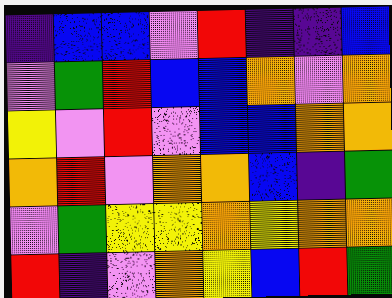[["indigo", "blue", "blue", "violet", "red", "indigo", "indigo", "blue"], ["violet", "green", "red", "blue", "blue", "orange", "violet", "orange"], ["yellow", "violet", "red", "violet", "blue", "blue", "orange", "orange"], ["orange", "red", "violet", "orange", "orange", "blue", "indigo", "green"], ["violet", "green", "yellow", "yellow", "orange", "yellow", "orange", "orange"], ["red", "indigo", "violet", "orange", "yellow", "blue", "red", "green"]]